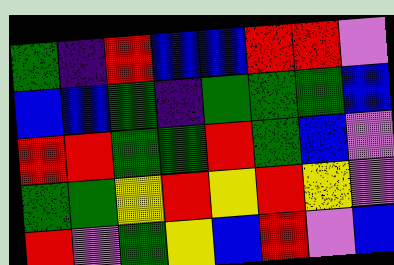[["green", "indigo", "red", "blue", "blue", "red", "red", "violet"], ["blue", "blue", "green", "indigo", "green", "green", "green", "blue"], ["red", "red", "green", "green", "red", "green", "blue", "violet"], ["green", "green", "yellow", "red", "yellow", "red", "yellow", "violet"], ["red", "violet", "green", "yellow", "blue", "red", "violet", "blue"]]